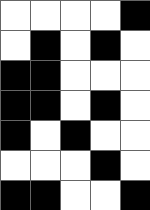[["white", "white", "white", "white", "black"], ["white", "black", "white", "black", "white"], ["black", "black", "white", "white", "white"], ["black", "black", "white", "black", "white"], ["black", "white", "black", "white", "white"], ["white", "white", "white", "black", "white"], ["black", "black", "white", "white", "black"]]